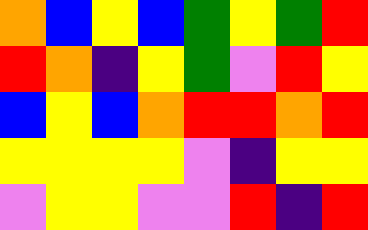[["orange", "blue", "yellow", "blue", "green", "yellow", "green", "red"], ["red", "orange", "indigo", "yellow", "green", "violet", "red", "yellow"], ["blue", "yellow", "blue", "orange", "red", "red", "orange", "red"], ["yellow", "yellow", "yellow", "yellow", "violet", "indigo", "yellow", "yellow"], ["violet", "yellow", "yellow", "violet", "violet", "red", "indigo", "red"]]